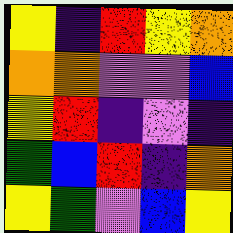[["yellow", "indigo", "red", "yellow", "orange"], ["orange", "orange", "violet", "violet", "blue"], ["yellow", "red", "indigo", "violet", "indigo"], ["green", "blue", "red", "indigo", "orange"], ["yellow", "green", "violet", "blue", "yellow"]]